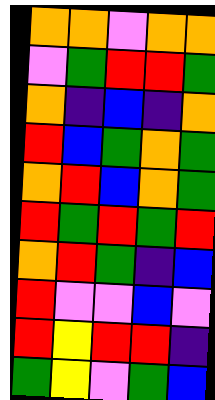[["orange", "orange", "violet", "orange", "orange"], ["violet", "green", "red", "red", "green"], ["orange", "indigo", "blue", "indigo", "orange"], ["red", "blue", "green", "orange", "green"], ["orange", "red", "blue", "orange", "green"], ["red", "green", "red", "green", "red"], ["orange", "red", "green", "indigo", "blue"], ["red", "violet", "violet", "blue", "violet"], ["red", "yellow", "red", "red", "indigo"], ["green", "yellow", "violet", "green", "blue"]]